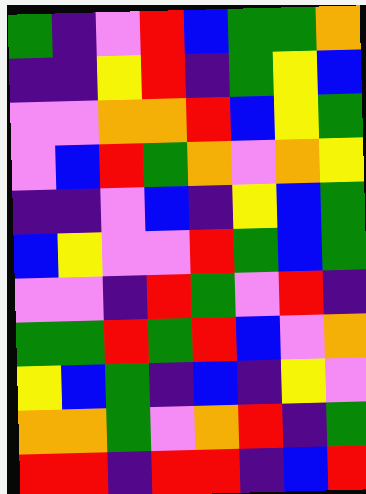[["green", "indigo", "violet", "red", "blue", "green", "green", "orange"], ["indigo", "indigo", "yellow", "red", "indigo", "green", "yellow", "blue"], ["violet", "violet", "orange", "orange", "red", "blue", "yellow", "green"], ["violet", "blue", "red", "green", "orange", "violet", "orange", "yellow"], ["indigo", "indigo", "violet", "blue", "indigo", "yellow", "blue", "green"], ["blue", "yellow", "violet", "violet", "red", "green", "blue", "green"], ["violet", "violet", "indigo", "red", "green", "violet", "red", "indigo"], ["green", "green", "red", "green", "red", "blue", "violet", "orange"], ["yellow", "blue", "green", "indigo", "blue", "indigo", "yellow", "violet"], ["orange", "orange", "green", "violet", "orange", "red", "indigo", "green"], ["red", "red", "indigo", "red", "red", "indigo", "blue", "red"]]